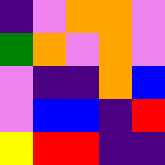[["indigo", "violet", "orange", "orange", "violet"], ["green", "orange", "violet", "orange", "violet"], ["violet", "indigo", "indigo", "orange", "blue"], ["violet", "blue", "blue", "indigo", "red"], ["yellow", "red", "red", "indigo", "indigo"]]